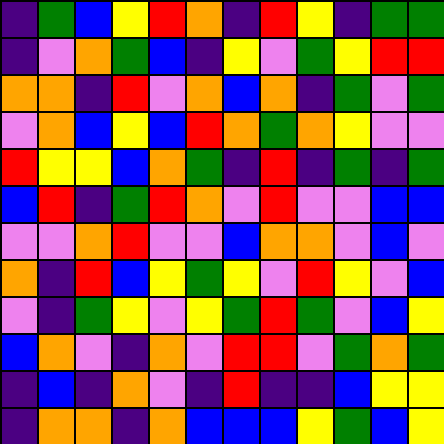[["indigo", "green", "blue", "yellow", "red", "orange", "indigo", "red", "yellow", "indigo", "green", "green"], ["indigo", "violet", "orange", "green", "blue", "indigo", "yellow", "violet", "green", "yellow", "red", "red"], ["orange", "orange", "indigo", "red", "violet", "orange", "blue", "orange", "indigo", "green", "violet", "green"], ["violet", "orange", "blue", "yellow", "blue", "red", "orange", "green", "orange", "yellow", "violet", "violet"], ["red", "yellow", "yellow", "blue", "orange", "green", "indigo", "red", "indigo", "green", "indigo", "green"], ["blue", "red", "indigo", "green", "red", "orange", "violet", "red", "violet", "violet", "blue", "blue"], ["violet", "violet", "orange", "red", "violet", "violet", "blue", "orange", "orange", "violet", "blue", "violet"], ["orange", "indigo", "red", "blue", "yellow", "green", "yellow", "violet", "red", "yellow", "violet", "blue"], ["violet", "indigo", "green", "yellow", "violet", "yellow", "green", "red", "green", "violet", "blue", "yellow"], ["blue", "orange", "violet", "indigo", "orange", "violet", "red", "red", "violet", "green", "orange", "green"], ["indigo", "blue", "indigo", "orange", "violet", "indigo", "red", "indigo", "indigo", "blue", "yellow", "yellow"], ["indigo", "orange", "orange", "indigo", "orange", "blue", "blue", "blue", "yellow", "green", "blue", "yellow"]]